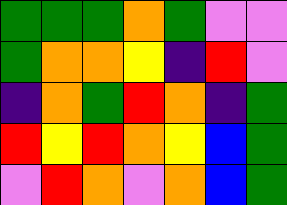[["green", "green", "green", "orange", "green", "violet", "violet"], ["green", "orange", "orange", "yellow", "indigo", "red", "violet"], ["indigo", "orange", "green", "red", "orange", "indigo", "green"], ["red", "yellow", "red", "orange", "yellow", "blue", "green"], ["violet", "red", "orange", "violet", "orange", "blue", "green"]]